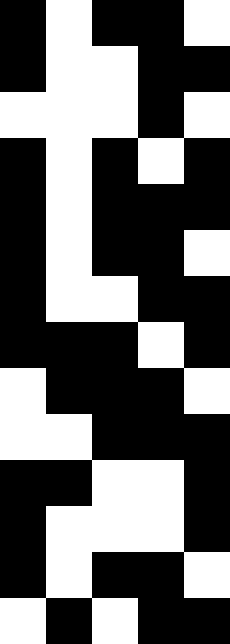[["black", "white", "black", "black", "white"], ["black", "white", "white", "black", "black"], ["white", "white", "white", "black", "white"], ["black", "white", "black", "white", "black"], ["black", "white", "black", "black", "black"], ["black", "white", "black", "black", "white"], ["black", "white", "white", "black", "black"], ["black", "black", "black", "white", "black"], ["white", "black", "black", "black", "white"], ["white", "white", "black", "black", "black"], ["black", "black", "white", "white", "black"], ["black", "white", "white", "white", "black"], ["black", "white", "black", "black", "white"], ["white", "black", "white", "black", "black"]]